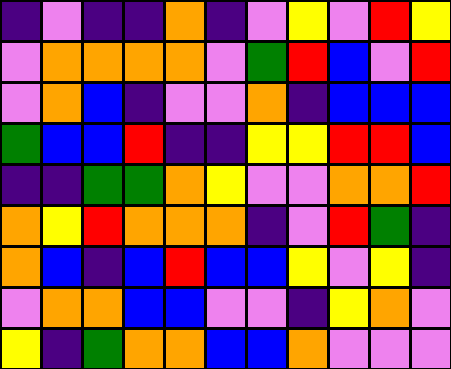[["indigo", "violet", "indigo", "indigo", "orange", "indigo", "violet", "yellow", "violet", "red", "yellow"], ["violet", "orange", "orange", "orange", "orange", "violet", "green", "red", "blue", "violet", "red"], ["violet", "orange", "blue", "indigo", "violet", "violet", "orange", "indigo", "blue", "blue", "blue"], ["green", "blue", "blue", "red", "indigo", "indigo", "yellow", "yellow", "red", "red", "blue"], ["indigo", "indigo", "green", "green", "orange", "yellow", "violet", "violet", "orange", "orange", "red"], ["orange", "yellow", "red", "orange", "orange", "orange", "indigo", "violet", "red", "green", "indigo"], ["orange", "blue", "indigo", "blue", "red", "blue", "blue", "yellow", "violet", "yellow", "indigo"], ["violet", "orange", "orange", "blue", "blue", "violet", "violet", "indigo", "yellow", "orange", "violet"], ["yellow", "indigo", "green", "orange", "orange", "blue", "blue", "orange", "violet", "violet", "violet"]]